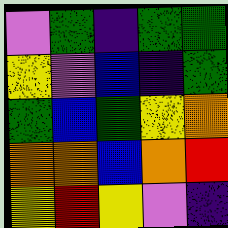[["violet", "green", "indigo", "green", "green"], ["yellow", "violet", "blue", "indigo", "green"], ["green", "blue", "green", "yellow", "orange"], ["orange", "orange", "blue", "orange", "red"], ["yellow", "red", "yellow", "violet", "indigo"]]